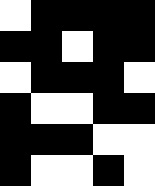[["white", "black", "black", "black", "black"], ["black", "black", "white", "black", "black"], ["white", "black", "black", "black", "white"], ["black", "white", "white", "black", "black"], ["black", "black", "black", "white", "white"], ["black", "white", "white", "black", "white"]]